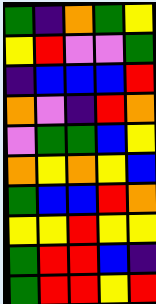[["green", "indigo", "orange", "green", "yellow"], ["yellow", "red", "violet", "violet", "green"], ["indigo", "blue", "blue", "blue", "red"], ["orange", "violet", "indigo", "red", "orange"], ["violet", "green", "green", "blue", "yellow"], ["orange", "yellow", "orange", "yellow", "blue"], ["green", "blue", "blue", "red", "orange"], ["yellow", "yellow", "red", "yellow", "yellow"], ["green", "red", "red", "blue", "indigo"], ["green", "red", "red", "yellow", "red"]]